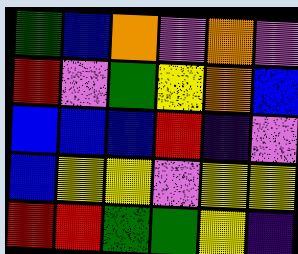[["green", "blue", "orange", "violet", "orange", "violet"], ["red", "violet", "green", "yellow", "orange", "blue"], ["blue", "blue", "blue", "red", "indigo", "violet"], ["blue", "yellow", "yellow", "violet", "yellow", "yellow"], ["red", "red", "green", "green", "yellow", "indigo"]]